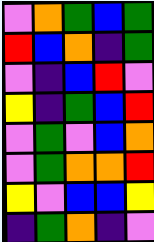[["violet", "orange", "green", "blue", "green"], ["red", "blue", "orange", "indigo", "green"], ["violet", "indigo", "blue", "red", "violet"], ["yellow", "indigo", "green", "blue", "red"], ["violet", "green", "violet", "blue", "orange"], ["violet", "green", "orange", "orange", "red"], ["yellow", "violet", "blue", "blue", "yellow"], ["indigo", "green", "orange", "indigo", "violet"]]